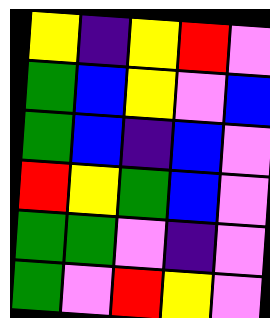[["yellow", "indigo", "yellow", "red", "violet"], ["green", "blue", "yellow", "violet", "blue"], ["green", "blue", "indigo", "blue", "violet"], ["red", "yellow", "green", "blue", "violet"], ["green", "green", "violet", "indigo", "violet"], ["green", "violet", "red", "yellow", "violet"]]